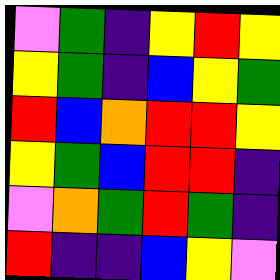[["violet", "green", "indigo", "yellow", "red", "yellow"], ["yellow", "green", "indigo", "blue", "yellow", "green"], ["red", "blue", "orange", "red", "red", "yellow"], ["yellow", "green", "blue", "red", "red", "indigo"], ["violet", "orange", "green", "red", "green", "indigo"], ["red", "indigo", "indigo", "blue", "yellow", "violet"]]